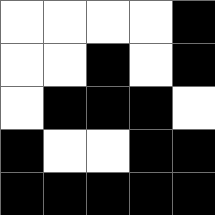[["white", "white", "white", "white", "black"], ["white", "white", "black", "white", "black"], ["white", "black", "black", "black", "white"], ["black", "white", "white", "black", "black"], ["black", "black", "black", "black", "black"]]